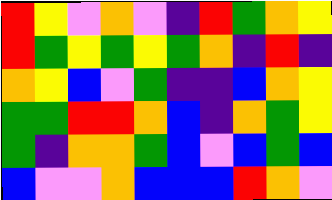[["red", "yellow", "violet", "orange", "violet", "indigo", "red", "green", "orange", "yellow"], ["red", "green", "yellow", "green", "yellow", "green", "orange", "indigo", "red", "indigo"], ["orange", "yellow", "blue", "violet", "green", "indigo", "indigo", "blue", "orange", "yellow"], ["green", "green", "red", "red", "orange", "blue", "indigo", "orange", "green", "yellow"], ["green", "indigo", "orange", "orange", "green", "blue", "violet", "blue", "green", "blue"], ["blue", "violet", "violet", "orange", "blue", "blue", "blue", "red", "orange", "violet"]]